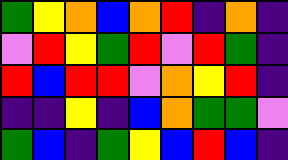[["green", "yellow", "orange", "blue", "orange", "red", "indigo", "orange", "indigo"], ["violet", "red", "yellow", "green", "red", "violet", "red", "green", "indigo"], ["red", "blue", "red", "red", "violet", "orange", "yellow", "red", "indigo"], ["indigo", "indigo", "yellow", "indigo", "blue", "orange", "green", "green", "violet"], ["green", "blue", "indigo", "green", "yellow", "blue", "red", "blue", "indigo"]]